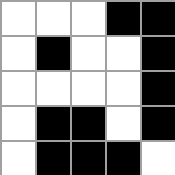[["white", "white", "white", "black", "black"], ["white", "black", "white", "white", "black"], ["white", "white", "white", "white", "black"], ["white", "black", "black", "white", "black"], ["white", "black", "black", "black", "white"]]